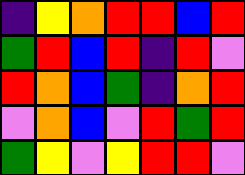[["indigo", "yellow", "orange", "red", "red", "blue", "red"], ["green", "red", "blue", "red", "indigo", "red", "violet"], ["red", "orange", "blue", "green", "indigo", "orange", "red"], ["violet", "orange", "blue", "violet", "red", "green", "red"], ["green", "yellow", "violet", "yellow", "red", "red", "violet"]]